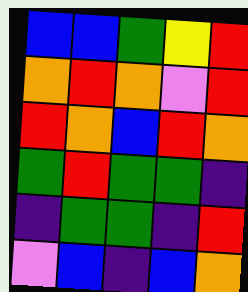[["blue", "blue", "green", "yellow", "red"], ["orange", "red", "orange", "violet", "red"], ["red", "orange", "blue", "red", "orange"], ["green", "red", "green", "green", "indigo"], ["indigo", "green", "green", "indigo", "red"], ["violet", "blue", "indigo", "blue", "orange"]]